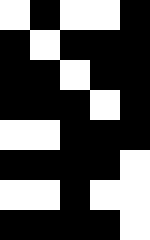[["white", "black", "white", "white", "black"], ["black", "white", "black", "black", "black"], ["black", "black", "white", "black", "black"], ["black", "black", "black", "white", "black"], ["white", "white", "black", "black", "black"], ["black", "black", "black", "black", "white"], ["white", "white", "black", "white", "white"], ["black", "black", "black", "black", "white"]]